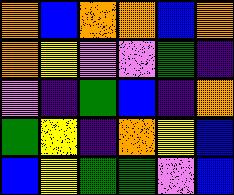[["orange", "blue", "orange", "orange", "blue", "orange"], ["orange", "yellow", "violet", "violet", "green", "indigo"], ["violet", "indigo", "green", "blue", "indigo", "orange"], ["green", "yellow", "indigo", "orange", "yellow", "blue"], ["blue", "yellow", "green", "green", "violet", "blue"]]